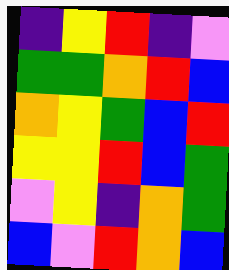[["indigo", "yellow", "red", "indigo", "violet"], ["green", "green", "orange", "red", "blue"], ["orange", "yellow", "green", "blue", "red"], ["yellow", "yellow", "red", "blue", "green"], ["violet", "yellow", "indigo", "orange", "green"], ["blue", "violet", "red", "orange", "blue"]]